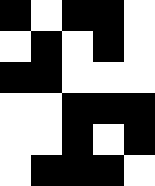[["black", "white", "black", "black", "white"], ["white", "black", "white", "black", "white"], ["black", "black", "white", "white", "white"], ["white", "white", "black", "black", "black"], ["white", "white", "black", "white", "black"], ["white", "black", "black", "black", "white"]]